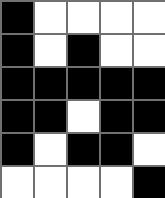[["black", "white", "white", "white", "white"], ["black", "white", "black", "white", "white"], ["black", "black", "black", "black", "black"], ["black", "black", "white", "black", "black"], ["black", "white", "black", "black", "white"], ["white", "white", "white", "white", "black"]]